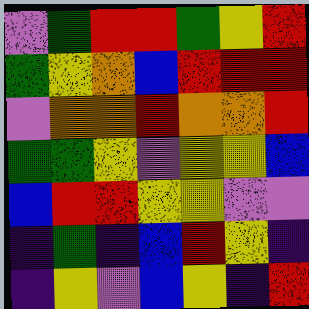[["violet", "green", "red", "red", "green", "yellow", "red"], ["green", "yellow", "orange", "blue", "red", "red", "red"], ["violet", "orange", "orange", "red", "orange", "orange", "red"], ["green", "green", "yellow", "violet", "yellow", "yellow", "blue"], ["blue", "red", "red", "yellow", "yellow", "violet", "violet"], ["indigo", "green", "indigo", "blue", "red", "yellow", "indigo"], ["indigo", "yellow", "violet", "blue", "yellow", "indigo", "red"]]